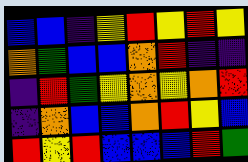[["blue", "blue", "indigo", "yellow", "red", "yellow", "red", "yellow"], ["orange", "green", "blue", "blue", "orange", "red", "indigo", "indigo"], ["indigo", "red", "green", "yellow", "orange", "yellow", "orange", "red"], ["indigo", "orange", "blue", "blue", "orange", "red", "yellow", "blue"], ["red", "yellow", "red", "blue", "blue", "blue", "red", "green"]]